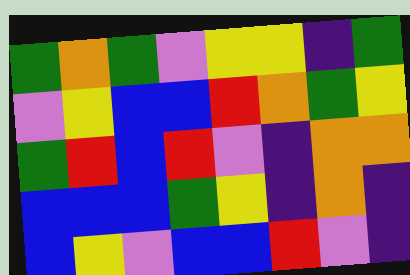[["green", "orange", "green", "violet", "yellow", "yellow", "indigo", "green"], ["violet", "yellow", "blue", "blue", "red", "orange", "green", "yellow"], ["green", "red", "blue", "red", "violet", "indigo", "orange", "orange"], ["blue", "blue", "blue", "green", "yellow", "indigo", "orange", "indigo"], ["blue", "yellow", "violet", "blue", "blue", "red", "violet", "indigo"]]